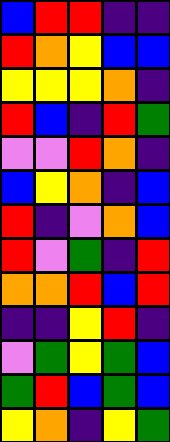[["blue", "red", "red", "indigo", "indigo"], ["red", "orange", "yellow", "blue", "blue"], ["yellow", "yellow", "yellow", "orange", "indigo"], ["red", "blue", "indigo", "red", "green"], ["violet", "violet", "red", "orange", "indigo"], ["blue", "yellow", "orange", "indigo", "blue"], ["red", "indigo", "violet", "orange", "blue"], ["red", "violet", "green", "indigo", "red"], ["orange", "orange", "red", "blue", "red"], ["indigo", "indigo", "yellow", "red", "indigo"], ["violet", "green", "yellow", "green", "blue"], ["green", "red", "blue", "green", "blue"], ["yellow", "orange", "indigo", "yellow", "green"]]